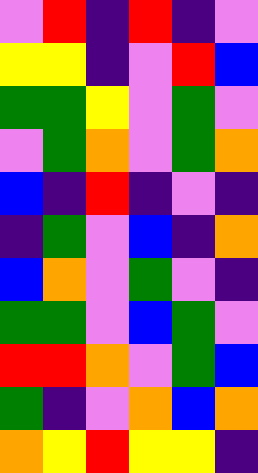[["violet", "red", "indigo", "red", "indigo", "violet"], ["yellow", "yellow", "indigo", "violet", "red", "blue"], ["green", "green", "yellow", "violet", "green", "violet"], ["violet", "green", "orange", "violet", "green", "orange"], ["blue", "indigo", "red", "indigo", "violet", "indigo"], ["indigo", "green", "violet", "blue", "indigo", "orange"], ["blue", "orange", "violet", "green", "violet", "indigo"], ["green", "green", "violet", "blue", "green", "violet"], ["red", "red", "orange", "violet", "green", "blue"], ["green", "indigo", "violet", "orange", "blue", "orange"], ["orange", "yellow", "red", "yellow", "yellow", "indigo"]]